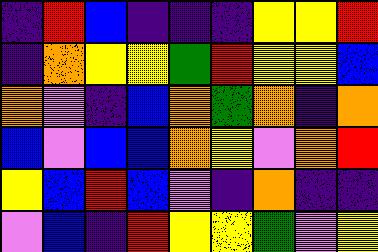[["indigo", "red", "blue", "indigo", "indigo", "indigo", "yellow", "yellow", "red"], ["indigo", "orange", "yellow", "yellow", "green", "red", "yellow", "yellow", "blue"], ["orange", "violet", "indigo", "blue", "orange", "green", "orange", "indigo", "orange"], ["blue", "violet", "blue", "blue", "orange", "yellow", "violet", "orange", "red"], ["yellow", "blue", "red", "blue", "violet", "indigo", "orange", "indigo", "indigo"], ["violet", "blue", "indigo", "red", "yellow", "yellow", "green", "violet", "yellow"]]